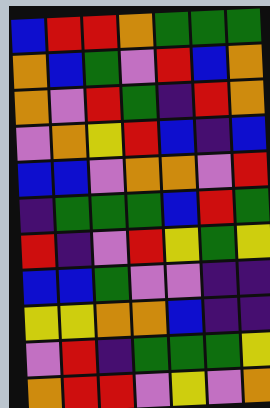[["blue", "red", "red", "orange", "green", "green", "green"], ["orange", "blue", "green", "violet", "red", "blue", "orange"], ["orange", "violet", "red", "green", "indigo", "red", "orange"], ["violet", "orange", "yellow", "red", "blue", "indigo", "blue"], ["blue", "blue", "violet", "orange", "orange", "violet", "red"], ["indigo", "green", "green", "green", "blue", "red", "green"], ["red", "indigo", "violet", "red", "yellow", "green", "yellow"], ["blue", "blue", "green", "violet", "violet", "indigo", "indigo"], ["yellow", "yellow", "orange", "orange", "blue", "indigo", "indigo"], ["violet", "red", "indigo", "green", "green", "green", "yellow"], ["orange", "red", "red", "violet", "yellow", "violet", "orange"]]